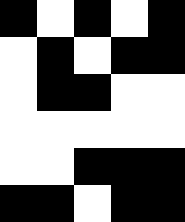[["black", "white", "black", "white", "black"], ["white", "black", "white", "black", "black"], ["white", "black", "black", "white", "white"], ["white", "white", "white", "white", "white"], ["white", "white", "black", "black", "black"], ["black", "black", "white", "black", "black"]]